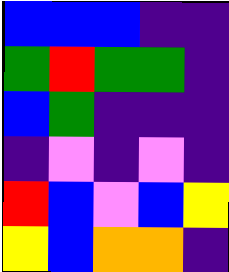[["blue", "blue", "blue", "indigo", "indigo"], ["green", "red", "green", "green", "indigo"], ["blue", "green", "indigo", "indigo", "indigo"], ["indigo", "violet", "indigo", "violet", "indigo"], ["red", "blue", "violet", "blue", "yellow"], ["yellow", "blue", "orange", "orange", "indigo"]]